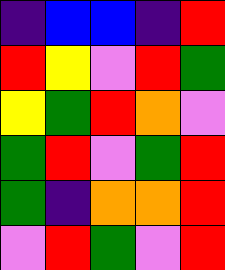[["indigo", "blue", "blue", "indigo", "red"], ["red", "yellow", "violet", "red", "green"], ["yellow", "green", "red", "orange", "violet"], ["green", "red", "violet", "green", "red"], ["green", "indigo", "orange", "orange", "red"], ["violet", "red", "green", "violet", "red"]]